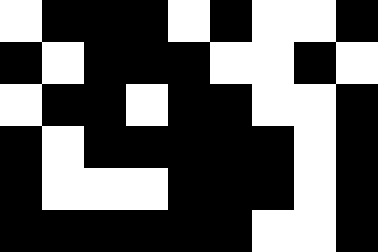[["white", "black", "black", "black", "white", "black", "white", "white", "black"], ["black", "white", "black", "black", "black", "white", "white", "black", "white"], ["white", "black", "black", "white", "black", "black", "white", "white", "black"], ["black", "white", "black", "black", "black", "black", "black", "white", "black"], ["black", "white", "white", "white", "black", "black", "black", "white", "black"], ["black", "black", "black", "black", "black", "black", "white", "white", "black"]]